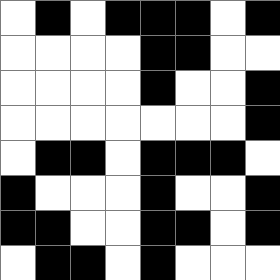[["white", "black", "white", "black", "black", "black", "white", "black"], ["white", "white", "white", "white", "black", "black", "white", "white"], ["white", "white", "white", "white", "black", "white", "white", "black"], ["white", "white", "white", "white", "white", "white", "white", "black"], ["white", "black", "black", "white", "black", "black", "black", "white"], ["black", "white", "white", "white", "black", "white", "white", "black"], ["black", "black", "white", "white", "black", "black", "white", "black"], ["white", "black", "black", "white", "black", "white", "white", "white"]]